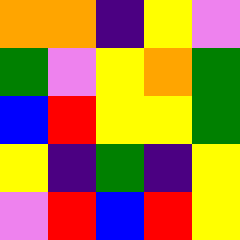[["orange", "orange", "indigo", "yellow", "violet"], ["green", "violet", "yellow", "orange", "green"], ["blue", "red", "yellow", "yellow", "green"], ["yellow", "indigo", "green", "indigo", "yellow"], ["violet", "red", "blue", "red", "yellow"]]